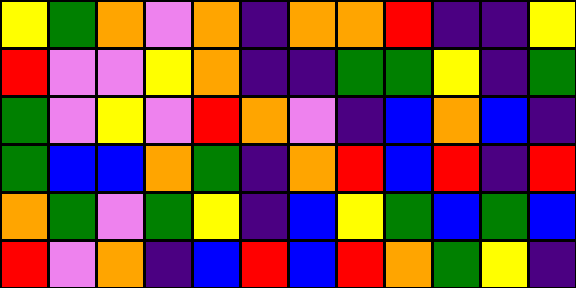[["yellow", "green", "orange", "violet", "orange", "indigo", "orange", "orange", "red", "indigo", "indigo", "yellow"], ["red", "violet", "violet", "yellow", "orange", "indigo", "indigo", "green", "green", "yellow", "indigo", "green"], ["green", "violet", "yellow", "violet", "red", "orange", "violet", "indigo", "blue", "orange", "blue", "indigo"], ["green", "blue", "blue", "orange", "green", "indigo", "orange", "red", "blue", "red", "indigo", "red"], ["orange", "green", "violet", "green", "yellow", "indigo", "blue", "yellow", "green", "blue", "green", "blue"], ["red", "violet", "orange", "indigo", "blue", "red", "blue", "red", "orange", "green", "yellow", "indigo"]]